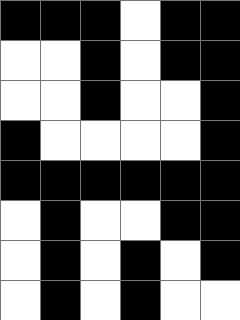[["black", "black", "black", "white", "black", "black"], ["white", "white", "black", "white", "black", "black"], ["white", "white", "black", "white", "white", "black"], ["black", "white", "white", "white", "white", "black"], ["black", "black", "black", "black", "black", "black"], ["white", "black", "white", "white", "black", "black"], ["white", "black", "white", "black", "white", "black"], ["white", "black", "white", "black", "white", "white"]]